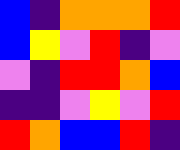[["blue", "indigo", "orange", "orange", "orange", "red"], ["blue", "yellow", "violet", "red", "indigo", "violet"], ["violet", "indigo", "red", "red", "orange", "blue"], ["indigo", "indigo", "violet", "yellow", "violet", "red"], ["red", "orange", "blue", "blue", "red", "indigo"]]